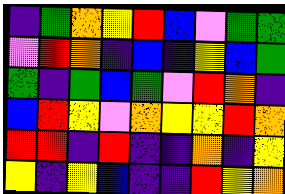[["indigo", "green", "orange", "yellow", "red", "blue", "violet", "green", "green"], ["violet", "red", "orange", "indigo", "blue", "indigo", "yellow", "blue", "green"], ["green", "indigo", "green", "blue", "green", "violet", "red", "orange", "indigo"], ["blue", "red", "yellow", "violet", "orange", "yellow", "yellow", "red", "orange"], ["red", "red", "indigo", "red", "indigo", "indigo", "orange", "indigo", "yellow"], ["yellow", "indigo", "yellow", "blue", "indigo", "indigo", "red", "yellow", "orange"]]